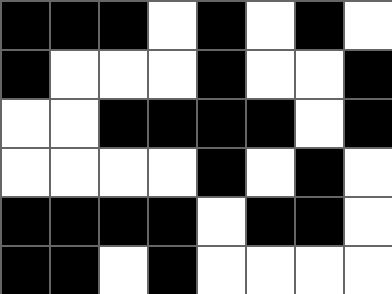[["black", "black", "black", "white", "black", "white", "black", "white"], ["black", "white", "white", "white", "black", "white", "white", "black"], ["white", "white", "black", "black", "black", "black", "white", "black"], ["white", "white", "white", "white", "black", "white", "black", "white"], ["black", "black", "black", "black", "white", "black", "black", "white"], ["black", "black", "white", "black", "white", "white", "white", "white"]]